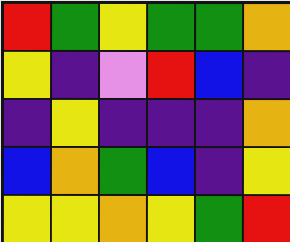[["red", "green", "yellow", "green", "green", "orange"], ["yellow", "indigo", "violet", "red", "blue", "indigo"], ["indigo", "yellow", "indigo", "indigo", "indigo", "orange"], ["blue", "orange", "green", "blue", "indigo", "yellow"], ["yellow", "yellow", "orange", "yellow", "green", "red"]]